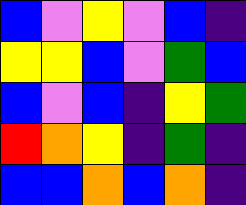[["blue", "violet", "yellow", "violet", "blue", "indigo"], ["yellow", "yellow", "blue", "violet", "green", "blue"], ["blue", "violet", "blue", "indigo", "yellow", "green"], ["red", "orange", "yellow", "indigo", "green", "indigo"], ["blue", "blue", "orange", "blue", "orange", "indigo"]]